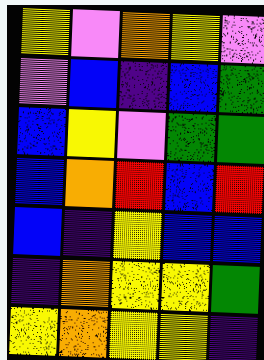[["yellow", "violet", "orange", "yellow", "violet"], ["violet", "blue", "indigo", "blue", "green"], ["blue", "yellow", "violet", "green", "green"], ["blue", "orange", "red", "blue", "red"], ["blue", "indigo", "yellow", "blue", "blue"], ["indigo", "orange", "yellow", "yellow", "green"], ["yellow", "orange", "yellow", "yellow", "indigo"]]